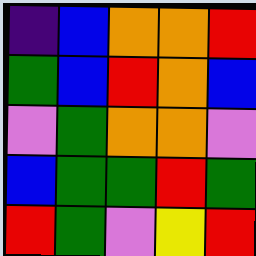[["indigo", "blue", "orange", "orange", "red"], ["green", "blue", "red", "orange", "blue"], ["violet", "green", "orange", "orange", "violet"], ["blue", "green", "green", "red", "green"], ["red", "green", "violet", "yellow", "red"]]